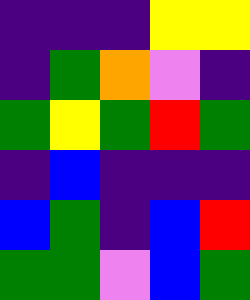[["indigo", "indigo", "indigo", "yellow", "yellow"], ["indigo", "green", "orange", "violet", "indigo"], ["green", "yellow", "green", "red", "green"], ["indigo", "blue", "indigo", "indigo", "indigo"], ["blue", "green", "indigo", "blue", "red"], ["green", "green", "violet", "blue", "green"]]